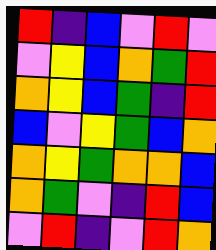[["red", "indigo", "blue", "violet", "red", "violet"], ["violet", "yellow", "blue", "orange", "green", "red"], ["orange", "yellow", "blue", "green", "indigo", "red"], ["blue", "violet", "yellow", "green", "blue", "orange"], ["orange", "yellow", "green", "orange", "orange", "blue"], ["orange", "green", "violet", "indigo", "red", "blue"], ["violet", "red", "indigo", "violet", "red", "orange"]]